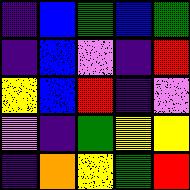[["indigo", "blue", "green", "blue", "green"], ["indigo", "blue", "violet", "indigo", "red"], ["yellow", "blue", "red", "indigo", "violet"], ["violet", "indigo", "green", "yellow", "yellow"], ["indigo", "orange", "yellow", "green", "red"]]